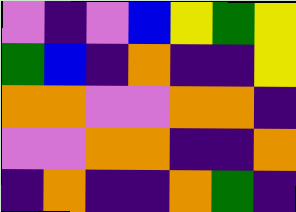[["violet", "indigo", "violet", "blue", "yellow", "green", "yellow"], ["green", "blue", "indigo", "orange", "indigo", "indigo", "yellow"], ["orange", "orange", "violet", "violet", "orange", "orange", "indigo"], ["violet", "violet", "orange", "orange", "indigo", "indigo", "orange"], ["indigo", "orange", "indigo", "indigo", "orange", "green", "indigo"]]